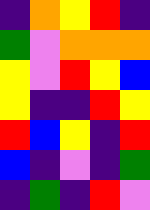[["indigo", "orange", "yellow", "red", "indigo"], ["green", "violet", "orange", "orange", "orange"], ["yellow", "violet", "red", "yellow", "blue"], ["yellow", "indigo", "indigo", "red", "yellow"], ["red", "blue", "yellow", "indigo", "red"], ["blue", "indigo", "violet", "indigo", "green"], ["indigo", "green", "indigo", "red", "violet"]]